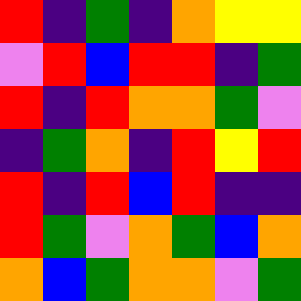[["red", "indigo", "green", "indigo", "orange", "yellow", "yellow"], ["violet", "red", "blue", "red", "red", "indigo", "green"], ["red", "indigo", "red", "orange", "orange", "green", "violet"], ["indigo", "green", "orange", "indigo", "red", "yellow", "red"], ["red", "indigo", "red", "blue", "red", "indigo", "indigo"], ["red", "green", "violet", "orange", "green", "blue", "orange"], ["orange", "blue", "green", "orange", "orange", "violet", "green"]]